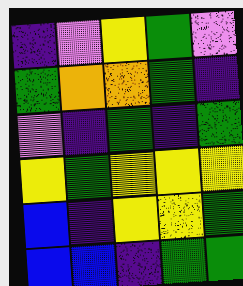[["indigo", "violet", "yellow", "green", "violet"], ["green", "orange", "orange", "green", "indigo"], ["violet", "indigo", "green", "indigo", "green"], ["yellow", "green", "yellow", "yellow", "yellow"], ["blue", "indigo", "yellow", "yellow", "green"], ["blue", "blue", "indigo", "green", "green"]]